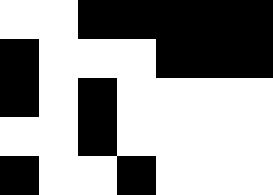[["white", "white", "black", "black", "black", "black", "black"], ["black", "white", "white", "white", "black", "black", "black"], ["black", "white", "black", "white", "white", "white", "white"], ["white", "white", "black", "white", "white", "white", "white"], ["black", "white", "white", "black", "white", "white", "white"]]